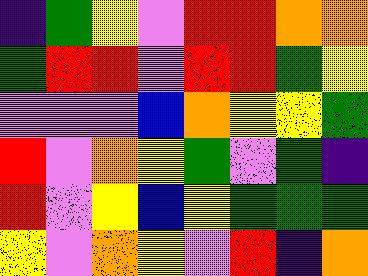[["indigo", "green", "yellow", "violet", "red", "red", "orange", "orange"], ["green", "red", "red", "violet", "red", "red", "green", "yellow"], ["violet", "violet", "violet", "blue", "orange", "yellow", "yellow", "green"], ["red", "violet", "orange", "yellow", "green", "violet", "green", "indigo"], ["red", "violet", "yellow", "blue", "yellow", "green", "green", "green"], ["yellow", "violet", "orange", "yellow", "violet", "red", "indigo", "orange"]]